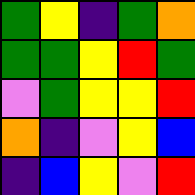[["green", "yellow", "indigo", "green", "orange"], ["green", "green", "yellow", "red", "green"], ["violet", "green", "yellow", "yellow", "red"], ["orange", "indigo", "violet", "yellow", "blue"], ["indigo", "blue", "yellow", "violet", "red"]]